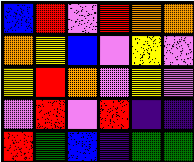[["blue", "red", "violet", "red", "orange", "orange"], ["orange", "yellow", "blue", "violet", "yellow", "violet"], ["yellow", "red", "orange", "violet", "yellow", "violet"], ["violet", "red", "violet", "red", "indigo", "indigo"], ["red", "green", "blue", "indigo", "green", "green"]]